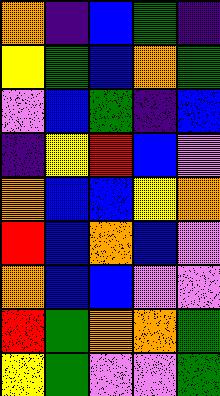[["orange", "indigo", "blue", "green", "indigo"], ["yellow", "green", "blue", "orange", "green"], ["violet", "blue", "green", "indigo", "blue"], ["indigo", "yellow", "red", "blue", "violet"], ["orange", "blue", "blue", "yellow", "orange"], ["red", "blue", "orange", "blue", "violet"], ["orange", "blue", "blue", "violet", "violet"], ["red", "green", "orange", "orange", "green"], ["yellow", "green", "violet", "violet", "green"]]